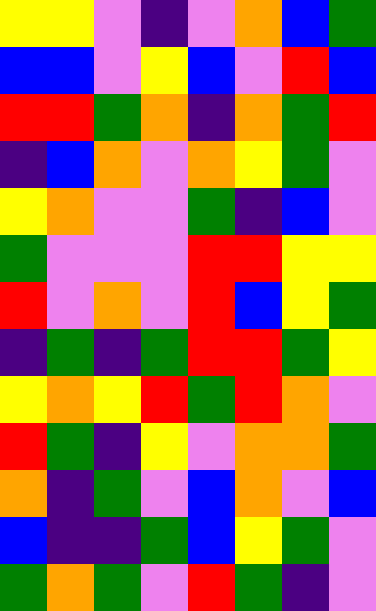[["yellow", "yellow", "violet", "indigo", "violet", "orange", "blue", "green"], ["blue", "blue", "violet", "yellow", "blue", "violet", "red", "blue"], ["red", "red", "green", "orange", "indigo", "orange", "green", "red"], ["indigo", "blue", "orange", "violet", "orange", "yellow", "green", "violet"], ["yellow", "orange", "violet", "violet", "green", "indigo", "blue", "violet"], ["green", "violet", "violet", "violet", "red", "red", "yellow", "yellow"], ["red", "violet", "orange", "violet", "red", "blue", "yellow", "green"], ["indigo", "green", "indigo", "green", "red", "red", "green", "yellow"], ["yellow", "orange", "yellow", "red", "green", "red", "orange", "violet"], ["red", "green", "indigo", "yellow", "violet", "orange", "orange", "green"], ["orange", "indigo", "green", "violet", "blue", "orange", "violet", "blue"], ["blue", "indigo", "indigo", "green", "blue", "yellow", "green", "violet"], ["green", "orange", "green", "violet", "red", "green", "indigo", "violet"]]